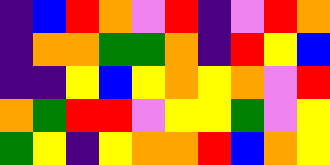[["indigo", "blue", "red", "orange", "violet", "red", "indigo", "violet", "red", "orange"], ["indigo", "orange", "orange", "green", "green", "orange", "indigo", "red", "yellow", "blue"], ["indigo", "indigo", "yellow", "blue", "yellow", "orange", "yellow", "orange", "violet", "red"], ["orange", "green", "red", "red", "violet", "yellow", "yellow", "green", "violet", "yellow"], ["green", "yellow", "indigo", "yellow", "orange", "orange", "red", "blue", "orange", "yellow"]]